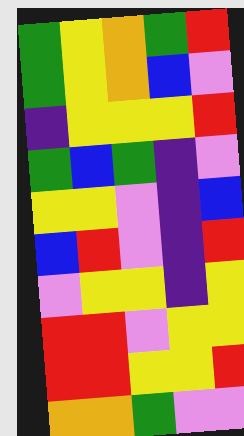[["green", "yellow", "orange", "green", "red"], ["green", "yellow", "orange", "blue", "violet"], ["indigo", "yellow", "yellow", "yellow", "red"], ["green", "blue", "green", "indigo", "violet"], ["yellow", "yellow", "violet", "indigo", "blue"], ["blue", "red", "violet", "indigo", "red"], ["violet", "yellow", "yellow", "indigo", "yellow"], ["red", "red", "violet", "yellow", "yellow"], ["red", "red", "yellow", "yellow", "red"], ["orange", "orange", "green", "violet", "violet"]]